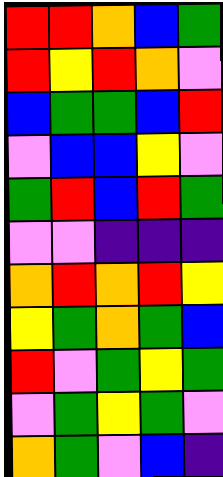[["red", "red", "orange", "blue", "green"], ["red", "yellow", "red", "orange", "violet"], ["blue", "green", "green", "blue", "red"], ["violet", "blue", "blue", "yellow", "violet"], ["green", "red", "blue", "red", "green"], ["violet", "violet", "indigo", "indigo", "indigo"], ["orange", "red", "orange", "red", "yellow"], ["yellow", "green", "orange", "green", "blue"], ["red", "violet", "green", "yellow", "green"], ["violet", "green", "yellow", "green", "violet"], ["orange", "green", "violet", "blue", "indigo"]]